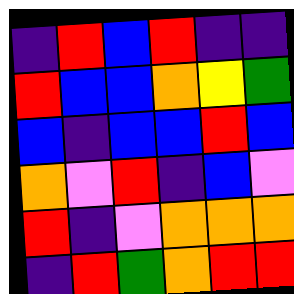[["indigo", "red", "blue", "red", "indigo", "indigo"], ["red", "blue", "blue", "orange", "yellow", "green"], ["blue", "indigo", "blue", "blue", "red", "blue"], ["orange", "violet", "red", "indigo", "blue", "violet"], ["red", "indigo", "violet", "orange", "orange", "orange"], ["indigo", "red", "green", "orange", "red", "red"]]